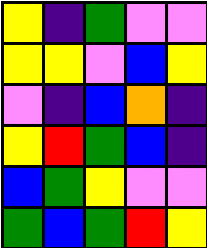[["yellow", "indigo", "green", "violet", "violet"], ["yellow", "yellow", "violet", "blue", "yellow"], ["violet", "indigo", "blue", "orange", "indigo"], ["yellow", "red", "green", "blue", "indigo"], ["blue", "green", "yellow", "violet", "violet"], ["green", "blue", "green", "red", "yellow"]]